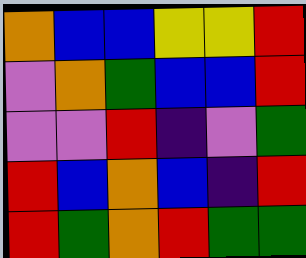[["orange", "blue", "blue", "yellow", "yellow", "red"], ["violet", "orange", "green", "blue", "blue", "red"], ["violet", "violet", "red", "indigo", "violet", "green"], ["red", "blue", "orange", "blue", "indigo", "red"], ["red", "green", "orange", "red", "green", "green"]]